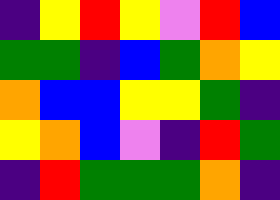[["indigo", "yellow", "red", "yellow", "violet", "red", "blue"], ["green", "green", "indigo", "blue", "green", "orange", "yellow"], ["orange", "blue", "blue", "yellow", "yellow", "green", "indigo"], ["yellow", "orange", "blue", "violet", "indigo", "red", "green"], ["indigo", "red", "green", "green", "green", "orange", "indigo"]]